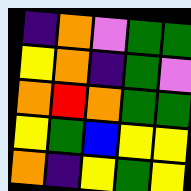[["indigo", "orange", "violet", "green", "green"], ["yellow", "orange", "indigo", "green", "violet"], ["orange", "red", "orange", "green", "green"], ["yellow", "green", "blue", "yellow", "yellow"], ["orange", "indigo", "yellow", "green", "yellow"]]